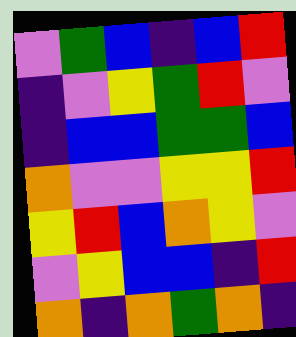[["violet", "green", "blue", "indigo", "blue", "red"], ["indigo", "violet", "yellow", "green", "red", "violet"], ["indigo", "blue", "blue", "green", "green", "blue"], ["orange", "violet", "violet", "yellow", "yellow", "red"], ["yellow", "red", "blue", "orange", "yellow", "violet"], ["violet", "yellow", "blue", "blue", "indigo", "red"], ["orange", "indigo", "orange", "green", "orange", "indigo"]]